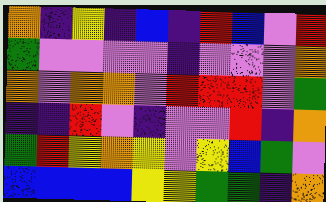[["orange", "indigo", "yellow", "indigo", "blue", "indigo", "red", "blue", "violet", "red"], ["green", "violet", "violet", "violet", "violet", "indigo", "violet", "violet", "violet", "orange"], ["orange", "violet", "orange", "orange", "violet", "red", "red", "red", "violet", "green"], ["indigo", "indigo", "red", "violet", "indigo", "violet", "violet", "red", "indigo", "orange"], ["green", "red", "yellow", "orange", "yellow", "violet", "yellow", "blue", "green", "violet"], ["blue", "blue", "blue", "blue", "yellow", "yellow", "green", "green", "indigo", "orange"]]